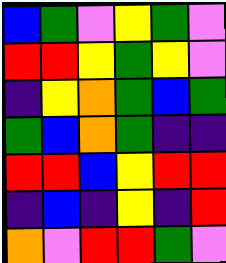[["blue", "green", "violet", "yellow", "green", "violet"], ["red", "red", "yellow", "green", "yellow", "violet"], ["indigo", "yellow", "orange", "green", "blue", "green"], ["green", "blue", "orange", "green", "indigo", "indigo"], ["red", "red", "blue", "yellow", "red", "red"], ["indigo", "blue", "indigo", "yellow", "indigo", "red"], ["orange", "violet", "red", "red", "green", "violet"]]